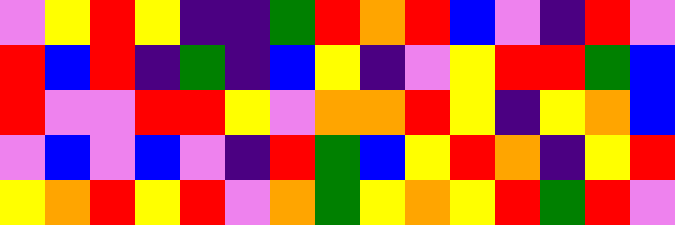[["violet", "yellow", "red", "yellow", "indigo", "indigo", "green", "red", "orange", "red", "blue", "violet", "indigo", "red", "violet"], ["red", "blue", "red", "indigo", "green", "indigo", "blue", "yellow", "indigo", "violet", "yellow", "red", "red", "green", "blue"], ["red", "violet", "violet", "red", "red", "yellow", "violet", "orange", "orange", "red", "yellow", "indigo", "yellow", "orange", "blue"], ["violet", "blue", "violet", "blue", "violet", "indigo", "red", "green", "blue", "yellow", "red", "orange", "indigo", "yellow", "red"], ["yellow", "orange", "red", "yellow", "red", "violet", "orange", "green", "yellow", "orange", "yellow", "red", "green", "red", "violet"]]